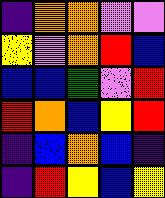[["indigo", "orange", "orange", "violet", "violet"], ["yellow", "violet", "orange", "red", "blue"], ["blue", "blue", "green", "violet", "red"], ["red", "orange", "blue", "yellow", "red"], ["indigo", "blue", "orange", "blue", "indigo"], ["indigo", "red", "yellow", "blue", "yellow"]]